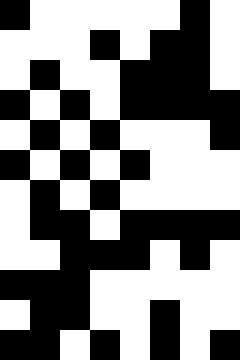[["black", "white", "white", "white", "white", "white", "black", "white"], ["white", "white", "white", "black", "white", "black", "black", "white"], ["white", "black", "white", "white", "black", "black", "black", "white"], ["black", "white", "black", "white", "black", "black", "black", "black"], ["white", "black", "white", "black", "white", "white", "white", "black"], ["black", "white", "black", "white", "black", "white", "white", "white"], ["white", "black", "white", "black", "white", "white", "white", "white"], ["white", "black", "black", "white", "black", "black", "black", "black"], ["white", "white", "black", "black", "black", "white", "black", "white"], ["black", "black", "black", "white", "white", "white", "white", "white"], ["white", "black", "black", "white", "white", "black", "white", "white"], ["black", "black", "white", "black", "white", "black", "white", "black"]]